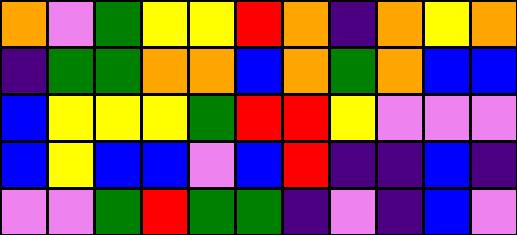[["orange", "violet", "green", "yellow", "yellow", "red", "orange", "indigo", "orange", "yellow", "orange"], ["indigo", "green", "green", "orange", "orange", "blue", "orange", "green", "orange", "blue", "blue"], ["blue", "yellow", "yellow", "yellow", "green", "red", "red", "yellow", "violet", "violet", "violet"], ["blue", "yellow", "blue", "blue", "violet", "blue", "red", "indigo", "indigo", "blue", "indigo"], ["violet", "violet", "green", "red", "green", "green", "indigo", "violet", "indigo", "blue", "violet"]]